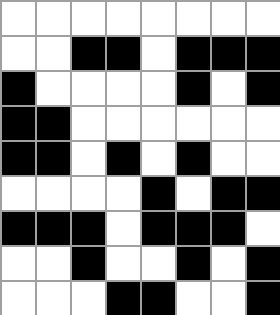[["white", "white", "white", "white", "white", "white", "white", "white"], ["white", "white", "black", "black", "white", "black", "black", "black"], ["black", "white", "white", "white", "white", "black", "white", "black"], ["black", "black", "white", "white", "white", "white", "white", "white"], ["black", "black", "white", "black", "white", "black", "white", "white"], ["white", "white", "white", "white", "black", "white", "black", "black"], ["black", "black", "black", "white", "black", "black", "black", "white"], ["white", "white", "black", "white", "white", "black", "white", "black"], ["white", "white", "white", "black", "black", "white", "white", "black"]]